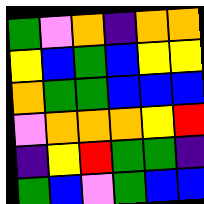[["green", "violet", "orange", "indigo", "orange", "orange"], ["yellow", "blue", "green", "blue", "yellow", "yellow"], ["orange", "green", "green", "blue", "blue", "blue"], ["violet", "orange", "orange", "orange", "yellow", "red"], ["indigo", "yellow", "red", "green", "green", "indigo"], ["green", "blue", "violet", "green", "blue", "blue"]]